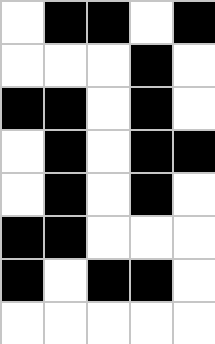[["white", "black", "black", "white", "black"], ["white", "white", "white", "black", "white"], ["black", "black", "white", "black", "white"], ["white", "black", "white", "black", "black"], ["white", "black", "white", "black", "white"], ["black", "black", "white", "white", "white"], ["black", "white", "black", "black", "white"], ["white", "white", "white", "white", "white"]]